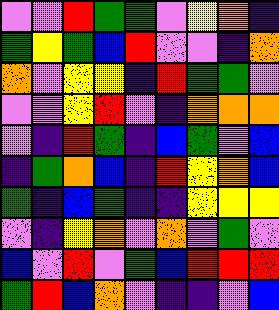[["violet", "violet", "red", "green", "green", "violet", "yellow", "orange", "indigo"], ["green", "yellow", "green", "blue", "red", "violet", "violet", "indigo", "orange"], ["orange", "violet", "yellow", "yellow", "indigo", "red", "green", "green", "violet"], ["violet", "violet", "yellow", "red", "violet", "indigo", "orange", "orange", "orange"], ["violet", "indigo", "red", "green", "indigo", "blue", "green", "violet", "blue"], ["indigo", "green", "orange", "blue", "indigo", "red", "yellow", "orange", "blue"], ["green", "indigo", "blue", "green", "indigo", "indigo", "yellow", "yellow", "yellow"], ["violet", "indigo", "yellow", "orange", "violet", "orange", "violet", "green", "violet"], ["blue", "violet", "red", "violet", "green", "blue", "red", "red", "red"], ["green", "red", "blue", "orange", "violet", "indigo", "indigo", "violet", "blue"]]